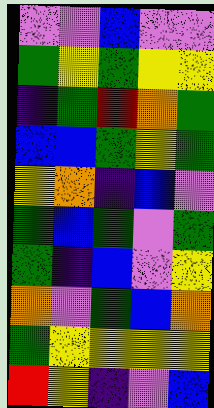[["violet", "violet", "blue", "violet", "violet"], ["green", "yellow", "green", "yellow", "yellow"], ["indigo", "green", "red", "orange", "green"], ["blue", "blue", "green", "yellow", "green"], ["yellow", "orange", "indigo", "blue", "violet"], ["green", "blue", "green", "violet", "green"], ["green", "indigo", "blue", "violet", "yellow"], ["orange", "violet", "green", "blue", "orange"], ["green", "yellow", "yellow", "yellow", "yellow"], ["red", "yellow", "indigo", "violet", "blue"]]